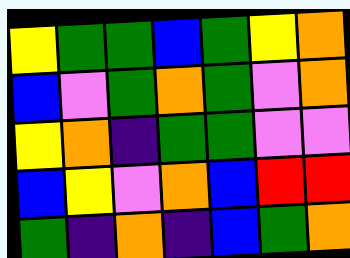[["yellow", "green", "green", "blue", "green", "yellow", "orange"], ["blue", "violet", "green", "orange", "green", "violet", "orange"], ["yellow", "orange", "indigo", "green", "green", "violet", "violet"], ["blue", "yellow", "violet", "orange", "blue", "red", "red"], ["green", "indigo", "orange", "indigo", "blue", "green", "orange"]]